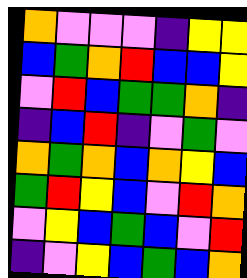[["orange", "violet", "violet", "violet", "indigo", "yellow", "yellow"], ["blue", "green", "orange", "red", "blue", "blue", "yellow"], ["violet", "red", "blue", "green", "green", "orange", "indigo"], ["indigo", "blue", "red", "indigo", "violet", "green", "violet"], ["orange", "green", "orange", "blue", "orange", "yellow", "blue"], ["green", "red", "yellow", "blue", "violet", "red", "orange"], ["violet", "yellow", "blue", "green", "blue", "violet", "red"], ["indigo", "violet", "yellow", "blue", "green", "blue", "orange"]]